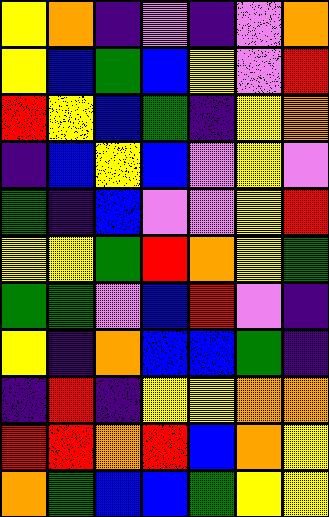[["yellow", "orange", "indigo", "violet", "indigo", "violet", "orange"], ["yellow", "blue", "green", "blue", "yellow", "violet", "red"], ["red", "yellow", "blue", "green", "indigo", "yellow", "orange"], ["indigo", "blue", "yellow", "blue", "violet", "yellow", "violet"], ["green", "indigo", "blue", "violet", "violet", "yellow", "red"], ["yellow", "yellow", "green", "red", "orange", "yellow", "green"], ["green", "green", "violet", "blue", "red", "violet", "indigo"], ["yellow", "indigo", "orange", "blue", "blue", "green", "indigo"], ["indigo", "red", "indigo", "yellow", "yellow", "orange", "orange"], ["red", "red", "orange", "red", "blue", "orange", "yellow"], ["orange", "green", "blue", "blue", "green", "yellow", "yellow"]]